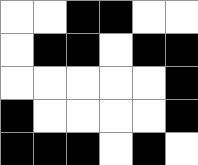[["white", "white", "black", "black", "white", "white"], ["white", "black", "black", "white", "black", "black"], ["white", "white", "white", "white", "white", "black"], ["black", "white", "white", "white", "white", "black"], ["black", "black", "black", "white", "black", "white"]]